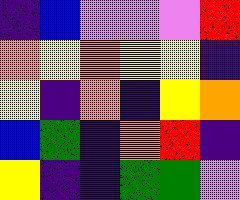[["indigo", "blue", "violet", "violet", "violet", "red"], ["orange", "yellow", "orange", "yellow", "yellow", "indigo"], ["yellow", "indigo", "orange", "indigo", "yellow", "orange"], ["blue", "green", "indigo", "orange", "red", "indigo"], ["yellow", "indigo", "indigo", "green", "green", "violet"]]